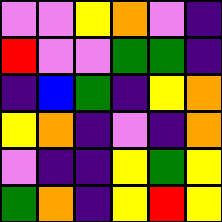[["violet", "violet", "yellow", "orange", "violet", "indigo"], ["red", "violet", "violet", "green", "green", "indigo"], ["indigo", "blue", "green", "indigo", "yellow", "orange"], ["yellow", "orange", "indigo", "violet", "indigo", "orange"], ["violet", "indigo", "indigo", "yellow", "green", "yellow"], ["green", "orange", "indigo", "yellow", "red", "yellow"]]